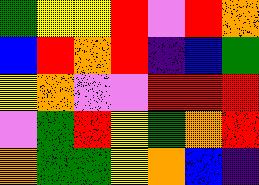[["green", "yellow", "yellow", "red", "violet", "red", "orange"], ["blue", "red", "orange", "red", "indigo", "blue", "green"], ["yellow", "orange", "violet", "violet", "red", "red", "red"], ["violet", "green", "red", "yellow", "green", "orange", "red"], ["orange", "green", "green", "yellow", "orange", "blue", "indigo"]]